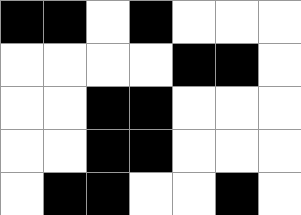[["black", "black", "white", "black", "white", "white", "white"], ["white", "white", "white", "white", "black", "black", "white"], ["white", "white", "black", "black", "white", "white", "white"], ["white", "white", "black", "black", "white", "white", "white"], ["white", "black", "black", "white", "white", "black", "white"]]